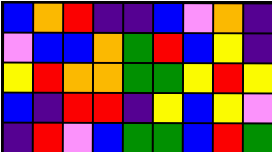[["blue", "orange", "red", "indigo", "indigo", "blue", "violet", "orange", "indigo"], ["violet", "blue", "blue", "orange", "green", "red", "blue", "yellow", "indigo"], ["yellow", "red", "orange", "orange", "green", "green", "yellow", "red", "yellow"], ["blue", "indigo", "red", "red", "indigo", "yellow", "blue", "yellow", "violet"], ["indigo", "red", "violet", "blue", "green", "green", "blue", "red", "green"]]